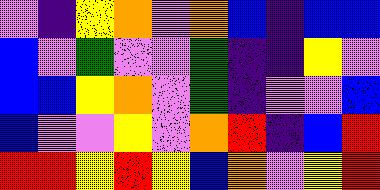[["violet", "indigo", "yellow", "orange", "violet", "orange", "blue", "indigo", "blue", "blue"], ["blue", "violet", "green", "violet", "violet", "green", "indigo", "indigo", "yellow", "violet"], ["blue", "blue", "yellow", "orange", "violet", "green", "indigo", "violet", "violet", "blue"], ["blue", "violet", "violet", "yellow", "violet", "orange", "red", "indigo", "blue", "red"], ["red", "red", "yellow", "red", "yellow", "blue", "orange", "violet", "yellow", "red"]]